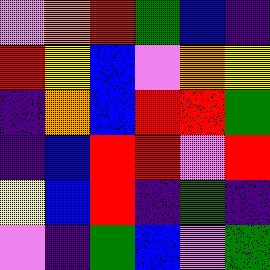[["violet", "orange", "red", "green", "blue", "indigo"], ["red", "yellow", "blue", "violet", "orange", "yellow"], ["indigo", "orange", "blue", "red", "red", "green"], ["indigo", "blue", "red", "red", "violet", "red"], ["yellow", "blue", "red", "indigo", "green", "indigo"], ["violet", "indigo", "green", "blue", "violet", "green"]]